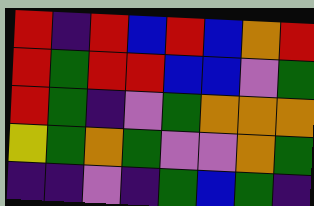[["red", "indigo", "red", "blue", "red", "blue", "orange", "red"], ["red", "green", "red", "red", "blue", "blue", "violet", "green"], ["red", "green", "indigo", "violet", "green", "orange", "orange", "orange"], ["yellow", "green", "orange", "green", "violet", "violet", "orange", "green"], ["indigo", "indigo", "violet", "indigo", "green", "blue", "green", "indigo"]]